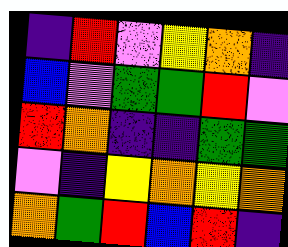[["indigo", "red", "violet", "yellow", "orange", "indigo"], ["blue", "violet", "green", "green", "red", "violet"], ["red", "orange", "indigo", "indigo", "green", "green"], ["violet", "indigo", "yellow", "orange", "yellow", "orange"], ["orange", "green", "red", "blue", "red", "indigo"]]